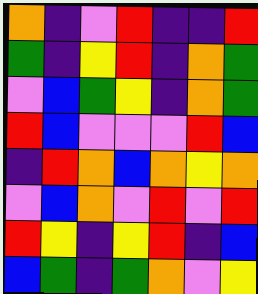[["orange", "indigo", "violet", "red", "indigo", "indigo", "red"], ["green", "indigo", "yellow", "red", "indigo", "orange", "green"], ["violet", "blue", "green", "yellow", "indigo", "orange", "green"], ["red", "blue", "violet", "violet", "violet", "red", "blue"], ["indigo", "red", "orange", "blue", "orange", "yellow", "orange"], ["violet", "blue", "orange", "violet", "red", "violet", "red"], ["red", "yellow", "indigo", "yellow", "red", "indigo", "blue"], ["blue", "green", "indigo", "green", "orange", "violet", "yellow"]]